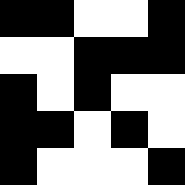[["black", "black", "white", "white", "black"], ["white", "white", "black", "black", "black"], ["black", "white", "black", "white", "white"], ["black", "black", "white", "black", "white"], ["black", "white", "white", "white", "black"]]